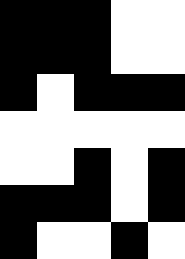[["black", "black", "black", "white", "white"], ["black", "black", "black", "white", "white"], ["black", "white", "black", "black", "black"], ["white", "white", "white", "white", "white"], ["white", "white", "black", "white", "black"], ["black", "black", "black", "white", "black"], ["black", "white", "white", "black", "white"]]